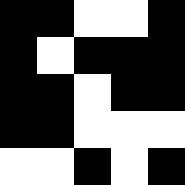[["black", "black", "white", "white", "black"], ["black", "white", "black", "black", "black"], ["black", "black", "white", "black", "black"], ["black", "black", "white", "white", "white"], ["white", "white", "black", "white", "black"]]